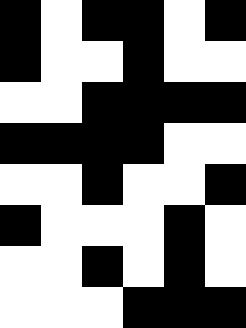[["black", "white", "black", "black", "white", "black"], ["black", "white", "white", "black", "white", "white"], ["white", "white", "black", "black", "black", "black"], ["black", "black", "black", "black", "white", "white"], ["white", "white", "black", "white", "white", "black"], ["black", "white", "white", "white", "black", "white"], ["white", "white", "black", "white", "black", "white"], ["white", "white", "white", "black", "black", "black"]]